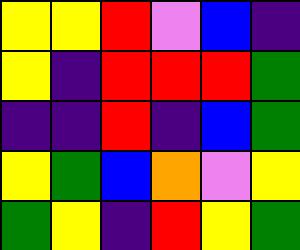[["yellow", "yellow", "red", "violet", "blue", "indigo"], ["yellow", "indigo", "red", "red", "red", "green"], ["indigo", "indigo", "red", "indigo", "blue", "green"], ["yellow", "green", "blue", "orange", "violet", "yellow"], ["green", "yellow", "indigo", "red", "yellow", "green"]]